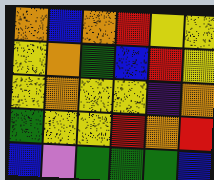[["orange", "blue", "orange", "red", "yellow", "yellow"], ["yellow", "orange", "green", "blue", "red", "yellow"], ["yellow", "orange", "yellow", "yellow", "indigo", "orange"], ["green", "yellow", "yellow", "red", "orange", "red"], ["blue", "violet", "green", "green", "green", "blue"]]